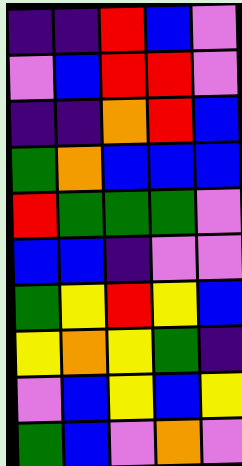[["indigo", "indigo", "red", "blue", "violet"], ["violet", "blue", "red", "red", "violet"], ["indigo", "indigo", "orange", "red", "blue"], ["green", "orange", "blue", "blue", "blue"], ["red", "green", "green", "green", "violet"], ["blue", "blue", "indigo", "violet", "violet"], ["green", "yellow", "red", "yellow", "blue"], ["yellow", "orange", "yellow", "green", "indigo"], ["violet", "blue", "yellow", "blue", "yellow"], ["green", "blue", "violet", "orange", "violet"]]